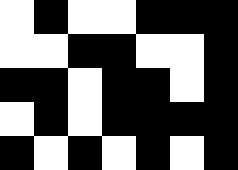[["white", "black", "white", "white", "black", "black", "black"], ["white", "white", "black", "black", "white", "white", "black"], ["black", "black", "white", "black", "black", "white", "black"], ["white", "black", "white", "black", "black", "black", "black"], ["black", "white", "black", "white", "black", "white", "black"]]